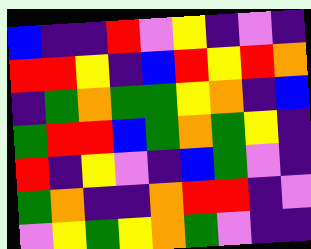[["blue", "indigo", "indigo", "red", "violet", "yellow", "indigo", "violet", "indigo"], ["red", "red", "yellow", "indigo", "blue", "red", "yellow", "red", "orange"], ["indigo", "green", "orange", "green", "green", "yellow", "orange", "indigo", "blue"], ["green", "red", "red", "blue", "green", "orange", "green", "yellow", "indigo"], ["red", "indigo", "yellow", "violet", "indigo", "blue", "green", "violet", "indigo"], ["green", "orange", "indigo", "indigo", "orange", "red", "red", "indigo", "violet"], ["violet", "yellow", "green", "yellow", "orange", "green", "violet", "indigo", "indigo"]]